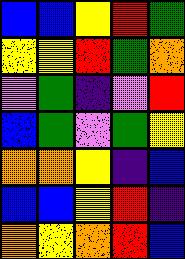[["blue", "blue", "yellow", "red", "green"], ["yellow", "yellow", "red", "green", "orange"], ["violet", "green", "indigo", "violet", "red"], ["blue", "green", "violet", "green", "yellow"], ["orange", "orange", "yellow", "indigo", "blue"], ["blue", "blue", "yellow", "red", "indigo"], ["orange", "yellow", "orange", "red", "blue"]]